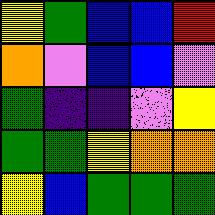[["yellow", "green", "blue", "blue", "red"], ["orange", "violet", "blue", "blue", "violet"], ["green", "indigo", "indigo", "violet", "yellow"], ["green", "green", "yellow", "orange", "orange"], ["yellow", "blue", "green", "green", "green"]]